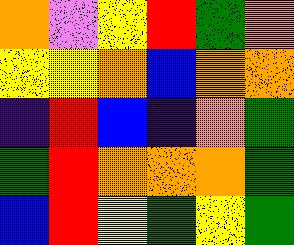[["orange", "violet", "yellow", "red", "green", "orange"], ["yellow", "yellow", "orange", "blue", "orange", "orange"], ["indigo", "red", "blue", "indigo", "orange", "green"], ["green", "red", "orange", "orange", "orange", "green"], ["blue", "red", "yellow", "green", "yellow", "green"]]